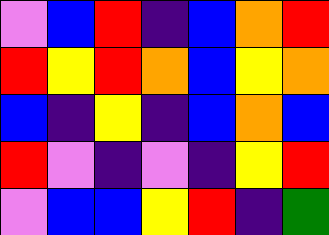[["violet", "blue", "red", "indigo", "blue", "orange", "red"], ["red", "yellow", "red", "orange", "blue", "yellow", "orange"], ["blue", "indigo", "yellow", "indigo", "blue", "orange", "blue"], ["red", "violet", "indigo", "violet", "indigo", "yellow", "red"], ["violet", "blue", "blue", "yellow", "red", "indigo", "green"]]